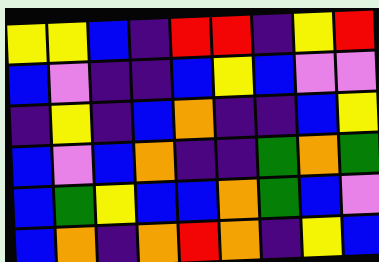[["yellow", "yellow", "blue", "indigo", "red", "red", "indigo", "yellow", "red"], ["blue", "violet", "indigo", "indigo", "blue", "yellow", "blue", "violet", "violet"], ["indigo", "yellow", "indigo", "blue", "orange", "indigo", "indigo", "blue", "yellow"], ["blue", "violet", "blue", "orange", "indigo", "indigo", "green", "orange", "green"], ["blue", "green", "yellow", "blue", "blue", "orange", "green", "blue", "violet"], ["blue", "orange", "indigo", "orange", "red", "orange", "indigo", "yellow", "blue"]]